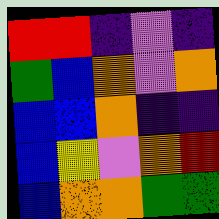[["red", "red", "indigo", "violet", "indigo"], ["green", "blue", "orange", "violet", "orange"], ["blue", "blue", "orange", "indigo", "indigo"], ["blue", "yellow", "violet", "orange", "red"], ["blue", "orange", "orange", "green", "green"]]